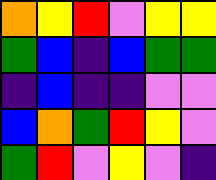[["orange", "yellow", "red", "violet", "yellow", "yellow"], ["green", "blue", "indigo", "blue", "green", "green"], ["indigo", "blue", "indigo", "indigo", "violet", "violet"], ["blue", "orange", "green", "red", "yellow", "violet"], ["green", "red", "violet", "yellow", "violet", "indigo"]]